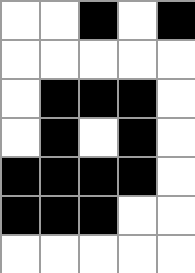[["white", "white", "black", "white", "black"], ["white", "white", "white", "white", "white"], ["white", "black", "black", "black", "white"], ["white", "black", "white", "black", "white"], ["black", "black", "black", "black", "white"], ["black", "black", "black", "white", "white"], ["white", "white", "white", "white", "white"]]